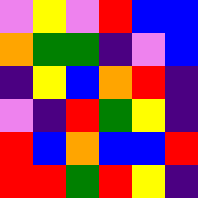[["violet", "yellow", "violet", "red", "blue", "blue"], ["orange", "green", "green", "indigo", "violet", "blue"], ["indigo", "yellow", "blue", "orange", "red", "indigo"], ["violet", "indigo", "red", "green", "yellow", "indigo"], ["red", "blue", "orange", "blue", "blue", "red"], ["red", "red", "green", "red", "yellow", "indigo"]]